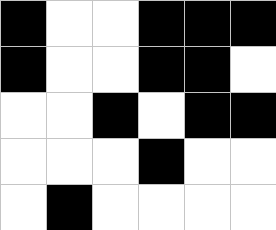[["black", "white", "white", "black", "black", "black"], ["black", "white", "white", "black", "black", "white"], ["white", "white", "black", "white", "black", "black"], ["white", "white", "white", "black", "white", "white"], ["white", "black", "white", "white", "white", "white"]]